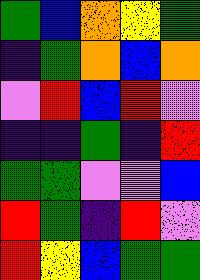[["green", "blue", "orange", "yellow", "green"], ["indigo", "green", "orange", "blue", "orange"], ["violet", "red", "blue", "red", "violet"], ["indigo", "indigo", "green", "indigo", "red"], ["green", "green", "violet", "violet", "blue"], ["red", "green", "indigo", "red", "violet"], ["red", "yellow", "blue", "green", "green"]]